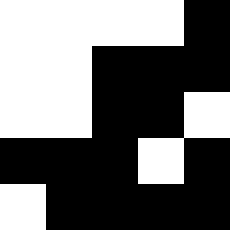[["white", "white", "white", "white", "black"], ["white", "white", "black", "black", "black"], ["white", "white", "black", "black", "white"], ["black", "black", "black", "white", "black"], ["white", "black", "black", "black", "black"]]